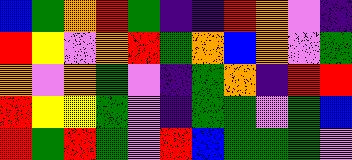[["blue", "green", "orange", "red", "green", "indigo", "indigo", "red", "orange", "violet", "indigo"], ["red", "yellow", "violet", "orange", "red", "green", "orange", "blue", "orange", "violet", "green"], ["orange", "violet", "orange", "green", "violet", "indigo", "green", "orange", "indigo", "red", "red"], ["red", "yellow", "yellow", "green", "violet", "indigo", "green", "green", "violet", "green", "blue"], ["red", "green", "red", "green", "violet", "red", "blue", "green", "green", "green", "violet"]]